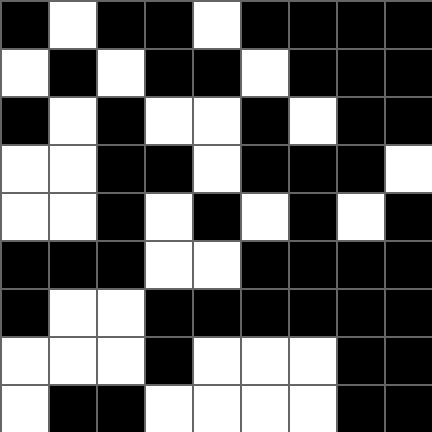[["black", "white", "black", "black", "white", "black", "black", "black", "black"], ["white", "black", "white", "black", "black", "white", "black", "black", "black"], ["black", "white", "black", "white", "white", "black", "white", "black", "black"], ["white", "white", "black", "black", "white", "black", "black", "black", "white"], ["white", "white", "black", "white", "black", "white", "black", "white", "black"], ["black", "black", "black", "white", "white", "black", "black", "black", "black"], ["black", "white", "white", "black", "black", "black", "black", "black", "black"], ["white", "white", "white", "black", "white", "white", "white", "black", "black"], ["white", "black", "black", "white", "white", "white", "white", "black", "black"]]